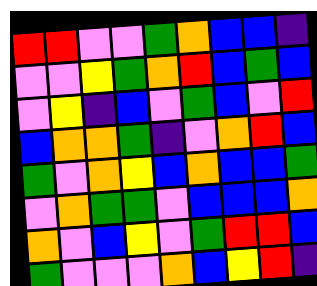[["red", "red", "violet", "violet", "green", "orange", "blue", "blue", "indigo"], ["violet", "violet", "yellow", "green", "orange", "red", "blue", "green", "blue"], ["violet", "yellow", "indigo", "blue", "violet", "green", "blue", "violet", "red"], ["blue", "orange", "orange", "green", "indigo", "violet", "orange", "red", "blue"], ["green", "violet", "orange", "yellow", "blue", "orange", "blue", "blue", "green"], ["violet", "orange", "green", "green", "violet", "blue", "blue", "blue", "orange"], ["orange", "violet", "blue", "yellow", "violet", "green", "red", "red", "blue"], ["green", "violet", "violet", "violet", "orange", "blue", "yellow", "red", "indigo"]]